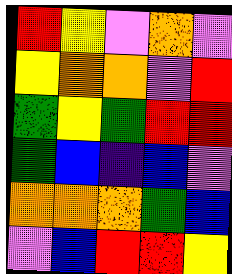[["red", "yellow", "violet", "orange", "violet"], ["yellow", "orange", "orange", "violet", "red"], ["green", "yellow", "green", "red", "red"], ["green", "blue", "indigo", "blue", "violet"], ["orange", "orange", "orange", "green", "blue"], ["violet", "blue", "red", "red", "yellow"]]